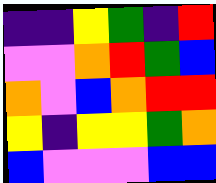[["indigo", "indigo", "yellow", "green", "indigo", "red"], ["violet", "violet", "orange", "red", "green", "blue"], ["orange", "violet", "blue", "orange", "red", "red"], ["yellow", "indigo", "yellow", "yellow", "green", "orange"], ["blue", "violet", "violet", "violet", "blue", "blue"]]